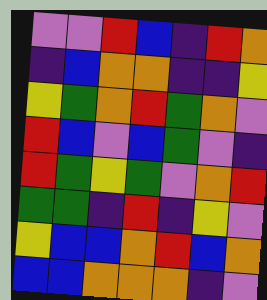[["violet", "violet", "red", "blue", "indigo", "red", "orange"], ["indigo", "blue", "orange", "orange", "indigo", "indigo", "yellow"], ["yellow", "green", "orange", "red", "green", "orange", "violet"], ["red", "blue", "violet", "blue", "green", "violet", "indigo"], ["red", "green", "yellow", "green", "violet", "orange", "red"], ["green", "green", "indigo", "red", "indigo", "yellow", "violet"], ["yellow", "blue", "blue", "orange", "red", "blue", "orange"], ["blue", "blue", "orange", "orange", "orange", "indigo", "violet"]]